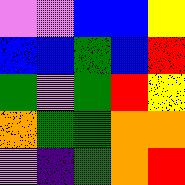[["violet", "violet", "blue", "blue", "yellow"], ["blue", "blue", "green", "blue", "red"], ["green", "violet", "green", "red", "yellow"], ["orange", "green", "green", "orange", "orange"], ["violet", "indigo", "green", "orange", "red"]]